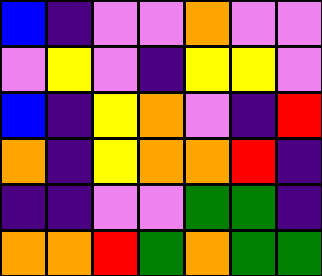[["blue", "indigo", "violet", "violet", "orange", "violet", "violet"], ["violet", "yellow", "violet", "indigo", "yellow", "yellow", "violet"], ["blue", "indigo", "yellow", "orange", "violet", "indigo", "red"], ["orange", "indigo", "yellow", "orange", "orange", "red", "indigo"], ["indigo", "indigo", "violet", "violet", "green", "green", "indigo"], ["orange", "orange", "red", "green", "orange", "green", "green"]]